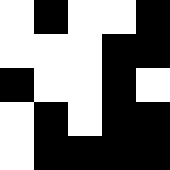[["white", "black", "white", "white", "black"], ["white", "white", "white", "black", "black"], ["black", "white", "white", "black", "white"], ["white", "black", "white", "black", "black"], ["white", "black", "black", "black", "black"]]